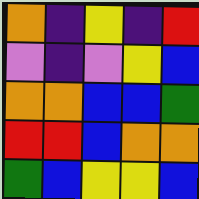[["orange", "indigo", "yellow", "indigo", "red"], ["violet", "indigo", "violet", "yellow", "blue"], ["orange", "orange", "blue", "blue", "green"], ["red", "red", "blue", "orange", "orange"], ["green", "blue", "yellow", "yellow", "blue"]]